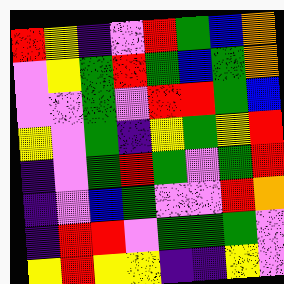[["red", "yellow", "indigo", "violet", "red", "green", "blue", "orange"], ["violet", "yellow", "green", "red", "green", "blue", "green", "orange"], ["violet", "violet", "green", "violet", "red", "red", "green", "blue"], ["yellow", "violet", "green", "indigo", "yellow", "green", "yellow", "red"], ["indigo", "violet", "green", "red", "green", "violet", "green", "red"], ["indigo", "violet", "blue", "green", "violet", "violet", "red", "orange"], ["indigo", "red", "red", "violet", "green", "green", "green", "violet"], ["yellow", "red", "yellow", "yellow", "indigo", "indigo", "yellow", "violet"]]